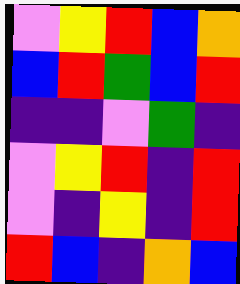[["violet", "yellow", "red", "blue", "orange"], ["blue", "red", "green", "blue", "red"], ["indigo", "indigo", "violet", "green", "indigo"], ["violet", "yellow", "red", "indigo", "red"], ["violet", "indigo", "yellow", "indigo", "red"], ["red", "blue", "indigo", "orange", "blue"]]